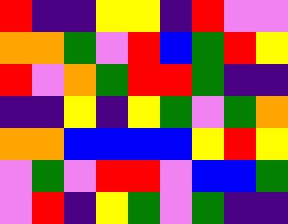[["red", "indigo", "indigo", "yellow", "yellow", "indigo", "red", "violet", "violet"], ["orange", "orange", "green", "violet", "red", "blue", "green", "red", "yellow"], ["red", "violet", "orange", "green", "red", "red", "green", "indigo", "indigo"], ["indigo", "indigo", "yellow", "indigo", "yellow", "green", "violet", "green", "orange"], ["orange", "orange", "blue", "blue", "blue", "blue", "yellow", "red", "yellow"], ["violet", "green", "violet", "red", "red", "violet", "blue", "blue", "green"], ["violet", "red", "indigo", "yellow", "green", "violet", "green", "indigo", "indigo"]]